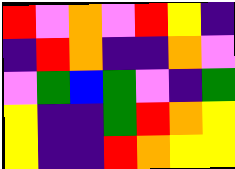[["red", "violet", "orange", "violet", "red", "yellow", "indigo"], ["indigo", "red", "orange", "indigo", "indigo", "orange", "violet"], ["violet", "green", "blue", "green", "violet", "indigo", "green"], ["yellow", "indigo", "indigo", "green", "red", "orange", "yellow"], ["yellow", "indigo", "indigo", "red", "orange", "yellow", "yellow"]]